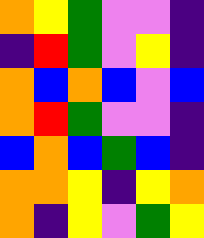[["orange", "yellow", "green", "violet", "violet", "indigo"], ["indigo", "red", "green", "violet", "yellow", "indigo"], ["orange", "blue", "orange", "blue", "violet", "blue"], ["orange", "red", "green", "violet", "violet", "indigo"], ["blue", "orange", "blue", "green", "blue", "indigo"], ["orange", "orange", "yellow", "indigo", "yellow", "orange"], ["orange", "indigo", "yellow", "violet", "green", "yellow"]]